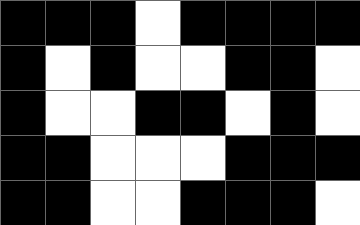[["black", "black", "black", "white", "black", "black", "black", "black"], ["black", "white", "black", "white", "white", "black", "black", "white"], ["black", "white", "white", "black", "black", "white", "black", "white"], ["black", "black", "white", "white", "white", "black", "black", "black"], ["black", "black", "white", "white", "black", "black", "black", "white"]]